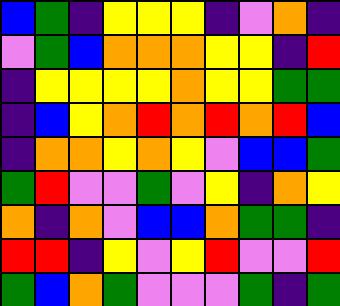[["blue", "green", "indigo", "yellow", "yellow", "yellow", "indigo", "violet", "orange", "indigo"], ["violet", "green", "blue", "orange", "orange", "orange", "yellow", "yellow", "indigo", "red"], ["indigo", "yellow", "yellow", "yellow", "yellow", "orange", "yellow", "yellow", "green", "green"], ["indigo", "blue", "yellow", "orange", "red", "orange", "red", "orange", "red", "blue"], ["indigo", "orange", "orange", "yellow", "orange", "yellow", "violet", "blue", "blue", "green"], ["green", "red", "violet", "violet", "green", "violet", "yellow", "indigo", "orange", "yellow"], ["orange", "indigo", "orange", "violet", "blue", "blue", "orange", "green", "green", "indigo"], ["red", "red", "indigo", "yellow", "violet", "yellow", "red", "violet", "violet", "red"], ["green", "blue", "orange", "green", "violet", "violet", "violet", "green", "indigo", "green"]]